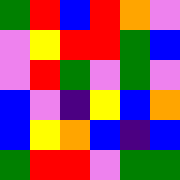[["green", "red", "blue", "red", "orange", "violet"], ["violet", "yellow", "red", "red", "green", "blue"], ["violet", "red", "green", "violet", "green", "violet"], ["blue", "violet", "indigo", "yellow", "blue", "orange"], ["blue", "yellow", "orange", "blue", "indigo", "blue"], ["green", "red", "red", "violet", "green", "green"]]